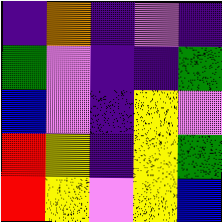[["indigo", "orange", "indigo", "violet", "indigo"], ["green", "violet", "indigo", "indigo", "green"], ["blue", "violet", "indigo", "yellow", "violet"], ["red", "yellow", "indigo", "yellow", "green"], ["red", "yellow", "violet", "yellow", "blue"]]